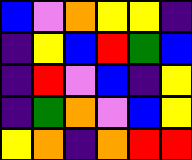[["blue", "violet", "orange", "yellow", "yellow", "indigo"], ["indigo", "yellow", "blue", "red", "green", "blue"], ["indigo", "red", "violet", "blue", "indigo", "yellow"], ["indigo", "green", "orange", "violet", "blue", "yellow"], ["yellow", "orange", "indigo", "orange", "red", "red"]]